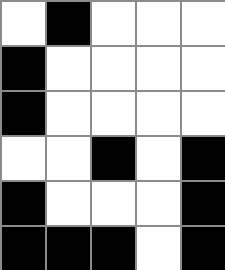[["white", "black", "white", "white", "white"], ["black", "white", "white", "white", "white"], ["black", "white", "white", "white", "white"], ["white", "white", "black", "white", "black"], ["black", "white", "white", "white", "black"], ["black", "black", "black", "white", "black"]]